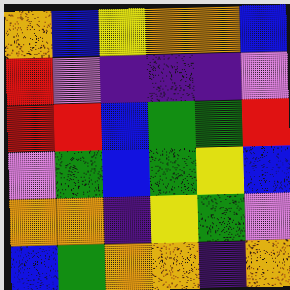[["orange", "blue", "yellow", "orange", "orange", "blue"], ["red", "violet", "indigo", "indigo", "indigo", "violet"], ["red", "red", "blue", "green", "green", "red"], ["violet", "green", "blue", "green", "yellow", "blue"], ["orange", "orange", "indigo", "yellow", "green", "violet"], ["blue", "green", "orange", "orange", "indigo", "orange"]]